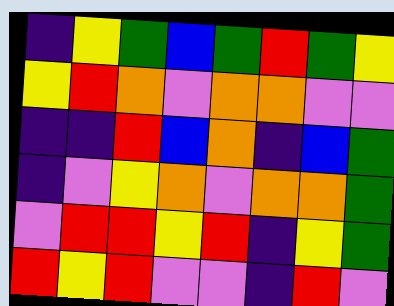[["indigo", "yellow", "green", "blue", "green", "red", "green", "yellow"], ["yellow", "red", "orange", "violet", "orange", "orange", "violet", "violet"], ["indigo", "indigo", "red", "blue", "orange", "indigo", "blue", "green"], ["indigo", "violet", "yellow", "orange", "violet", "orange", "orange", "green"], ["violet", "red", "red", "yellow", "red", "indigo", "yellow", "green"], ["red", "yellow", "red", "violet", "violet", "indigo", "red", "violet"]]